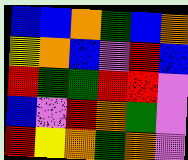[["blue", "blue", "orange", "green", "blue", "orange"], ["yellow", "orange", "blue", "violet", "red", "blue"], ["red", "green", "green", "red", "red", "violet"], ["blue", "violet", "red", "orange", "green", "violet"], ["red", "yellow", "orange", "green", "orange", "violet"]]